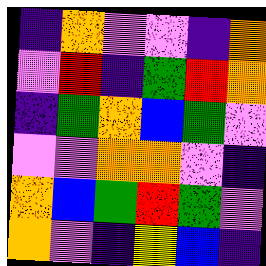[["indigo", "orange", "violet", "violet", "indigo", "orange"], ["violet", "red", "indigo", "green", "red", "orange"], ["indigo", "green", "orange", "blue", "green", "violet"], ["violet", "violet", "orange", "orange", "violet", "indigo"], ["orange", "blue", "green", "red", "green", "violet"], ["orange", "violet", "indigo", "yellow", "blue", "indigo"]]